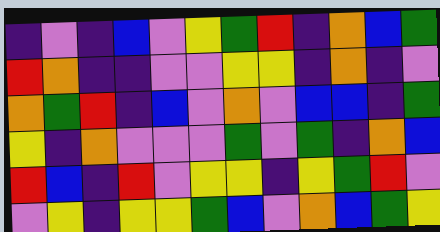[["indigo", "violet", "indigo", "blue", "violet", "yellow", "green", "red", "indigo", "orange", "blue", "green"], ["red", "orange", "indigo", "indigo", "violet", "violet", "yellow", "yellow", "indigo", "orange", "indigo", "violet"], ["orange", "green", "red", "indigo", "blue", "violet", "orange", "violet", "blue", "blue", "indigo", "green"], ["yellow", "indigo", "orange", "violet", "violet", "violet", "green", "violet", "green", "indigo", "orange", "blue"], ["red", "blue", "indigo", "red", "violet", "yellow", "yellow", "indigo", "yellow", "green", "red", "violet"], ["violet", "yellow", "indigo", "yellow", "yellow", "green", "blue", "violet", "orange", "blue", "green", "yellow"]]